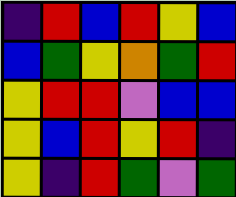[["indigo", "red", "blue", "red", "yellow", "blue"], ["blue", "green", "yellow", "orange", "green", "red"], ["yellow", "red", "red", "violet", "blue", "blue"], ["yellow", "blue", "red", "yellow", "red", "indigo"], ["yellow", "indigo", "red", "green", "violet", "green"]]